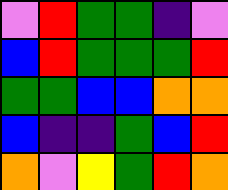[["violet", "red", "green", "green", "indigo", "violet"], ["blue", "red", "green", "green", "green", "red"], ["green", "green", "blue", "blue", "orange", "orange"], ["blue", "indigo", "indigo", "green", "blue", "red"], ["orange", "violet", "yellow", "green", "red", "orange"]]